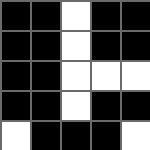[["black", "black", "white", "black", "black"], ["black", "black", "white", "black", "black"], ["black", "black", "white", "white", "white"], ["black", "black", "white", "black", "black"], ["white", "black", "black", "black", "white"]]